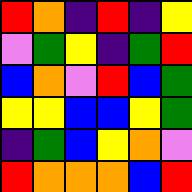[["red", "orange", "indigo", "red", "indigo", "yellow"], ["violet", "green", "yellow", "indigo", "green", "red"], ["blue", "orange", "violet", "red", "blue", "green"], ["yellow", "yellow", "blue", "blue", "yellow", "green"], ["indigo", "green", "blue", "yellow", "orange", "violet"], ["red", "orange", "orange", "orange", "blue", "red"]]